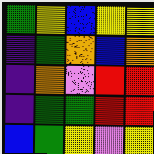[["green", "yellow", "blue", "yellow", "yellow"], ["indigo", "green", "orange", "blue", "orange"], ["indigo", "orange", "violet", "red", "red"], ["indigo", "green", "green", "red", "red"], ["blue", "green", "yellow", "violet", "yellow"]]